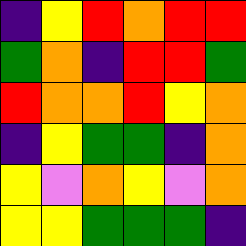[["indigo", "yellow", "red", "orange", "red", "red"], ["green", "orange", "indigo", "red", "red", "green"], ["red", "orange", "orange", "red", "yellow", "orange"], ["indigo", "yellow", "green", "green", "indigo", "orange"], ["yellow", "violet", "orange", "yellow", "violet", "orange"], ["yellow", "yellow", "green", "green", "green", "indigo"]]